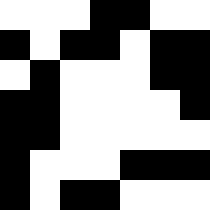[["white", "white", "white", "black", "black", "white", "white"], ["black", "white", "black", "black", "white", "black", "black"], ["white", "black", "white", "white", "white", "black", "black"], ["black", "black", "white", "white", "white", "white", "black"], ["black", "black", "white", "white", "white", "white", "white"], ["black", "white", "white", "white", "black", "black", "black"], ["black", "white", "black", "black", "white", "white", "white"]]